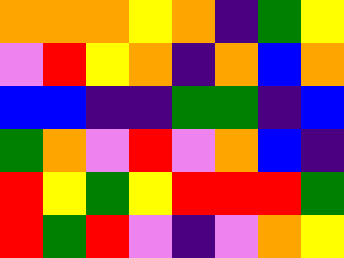[["orange", "orange", "orange", "yellow", "orange", "indigo", "green", "yellow"], ["violet", "red", "yellow", "orange", "indigo", "orange", "blue", "orange"], ["blue", "blue", "indigo", "indigo", "green", "green", "indigo", "blue"], ["green", "orange", "violet", "red", "violet", "orange", "blue", "indigo"], ["red", "yellow", "green", "yellow", "red", "red", "red", "green"], ["red", "green", "red", "violet", "indigo", "violet", "orange", "yellow"]]